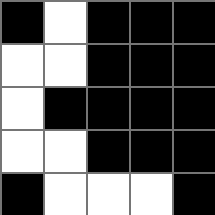[["black", "white", "black", "black", "black"], ["white", "white", "black", "black", "black"], ["white", "black", "black", "black", "black"], ["white", "white", "black", "black", "black"], ["black", "white", "white", "white", "black"]]